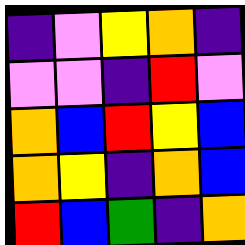[["indigo", "violet", "yellow", "orange", "indigo"], ["violet", "violet", "indigo", "red", "violet"], ["orange", "blue", "red", "yellow", "blue"], ["orange", "yellow", "indigo", "orange", "blue"], ["red", "blue", "green", "indigo", "orange"]]